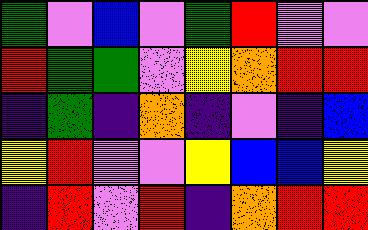[["green", "violet", "blue", "violet", "green", "red", "violet", "violet"], ["red", "green", "green", "violet", "yellow", "orange", "red", "red"], ["indigo", "green", "indigo", "orange", "indigo", "violet", "indigo", "blue"], ["yellow", "red", "violet", "violet", "yellow", "blue", "blue", "yellow"], ["indigo", "red", "violet", "red", "indigo", "orange", "red", "red"]]